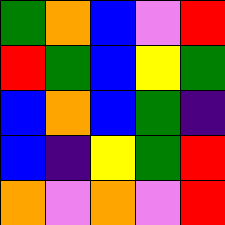[["green", "orange", "blue", "violet", "red"], ["red", "green", "blue", "yellow", "green"], ["blue", "orange", "blue", "green", "indigo"], ["blue", "indigo", "yellow", "green", "red"], ["orange", "violet", "orange", "violet", "red"]]